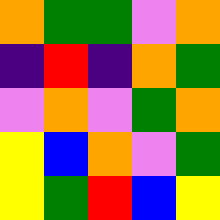[["orange", "green", "green", "violet", "orange"], ["indigo", "red", "indigo", "orange", "green"], ["violet", "orange", "violet", "green", "orange"], ["yellow", "blue", "orange", "violet", "green"], ["yellow", "green", "red", "blue", "yellow"]]